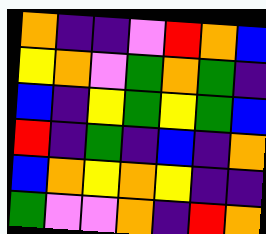[["orange", "indigo", "indigo", "violet", "red", "orange", "blue"], ["yellow", "orange", "violet", "green", "orange", "green", "indigo"], ["blue", "indigo", "yellow", "green", "yellow", "green", "blue"], ["red", "indigo", "green", "indigo", "blue", "indigo", "orange"], ["blue", "orange", "yellow", "orange", "yellow", "indigo", "indigo"], ["green", "violet", "violet", "orange", "indigo", "red", "orange"]]